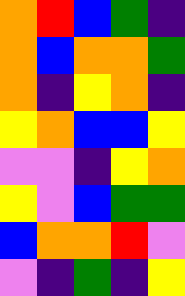[["orange", "red", "blue", "green", "indigo"], ["orange", "blue", "orange", "orange", "green"], ["orange", "indigo", "yellow", "orange", "indigo"], ["yellow", "orange", "blue", "blue", "yellow"], ["violet", "violet", "indigo", "yellow", "orange"], ["yellow", "violet", "blue", "green", "green"], ["blue", "orange", "orange", "red", "violet"], ["violet", "indigo", "green", "indigo", "yellow"]]